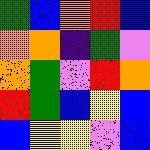[["green", "blue", "orange", "red", "blue"], ["orange", "orange", "indigo", "green", "violet"], ["orange", "green", "violet", "red", "orange"], ["red", "green", "blue", "yellow", "blue"], ["blue", "yellow", "yellow", "violet", "blue"]]